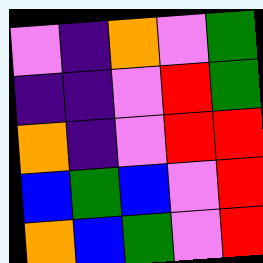[["violet", "indigo", "orange", "violet", "green"], ["indigo", "indigo", "violet", "red", "green"], ["orange", "indigo", "violet", "red", "red"], ["blue", "green", "blue", "violet", "red"], ["orange", "blue", "green", "violet", "red"]]